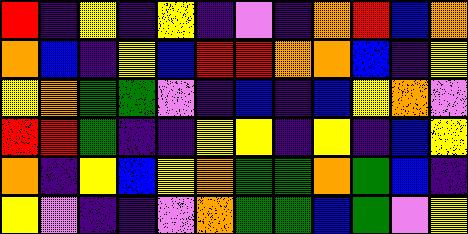[["red", "indigo", "yellow", "indigo", "yellow", "indigo", "violet", "indigo", "orange", "red", "blue", "orange"], ["orange", "blue", "indigo", "yellow", "blue", "red", "red", "orange", "orange", "blue", "indigo", "yellow"], ["yellow", "orange", "green", "green", "violet", "indigo", "blue", "indigo", "blue", "yellow", "orange", "violet"], ["red", "red", "green", "indigo", "indigo", "yellow", "yellow", "indigo", "yellow", "indigo", "blue", "yellow"], ["orange", "indigo", "yellow", "blue", "yellow", "orange", "green", "green", "orange", "green", "blue", "indigo"], ["yellow", "violet", "indigo", "indigo", "violet", "orange", "green", "green", "blue", "green", "violet", "yellow"]]